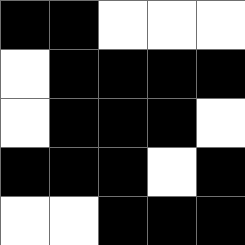[["black", "black", "white", "white", "white"], ["white", "black", "black", "black", "black"], ["white", "black", "black", "black", "white"], ["black", "black", "black", "white", "black"], ["white", "white", "black", "black", "black"]]